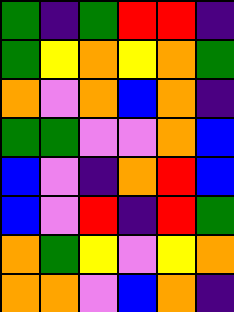[["green", "indigo", "green", "red", "red", "indigo"], ["green", "yellow", "orange", "yellow", "orange", "green"], ["orange", "violet", "orange", "blue", "orange", "indigo"], ["green", "green", "violet", "violet", "orange", "blue"], ["blue", "violet", "indigo", "orange", "red", "blue"], ["blue", "violet", "red", "indigo", "red", "green"], ["orange", "green", "yellow", "violet", "yellow", "orange"], ["orange", "orange", "violet", "blue", "orange", "indigo"]]